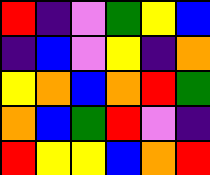[["red", "indigo", "violet", "green", "yellow", "blue"], ["indigo", "blue", "violet", "yellow", "indigo", "orange"], ["yellow", "orange", "blue", "orange", "red", "green"], ["orange", "blue", "green", "red", "violet", "indigo"], ["red", "yellow", "yellow", "blue", "orange", "red"]]